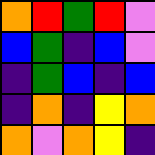[["orange", "red", "green", "red", "violet"], ["blue", "green", "indigo", "blue", "violet"], ["indigo", "green", "blue", "indigo", "blue"], ["indigo", "orange", "indigo", "yellow", "orange"], ["orange", "violet", "orange", "yellow", "indigo"]]